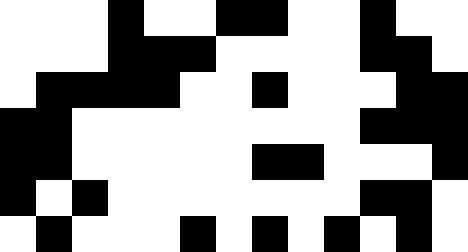[["white", "white", "white", "black", "white", "white", "black", "black", "white", "white", "black", "white", "white"], ["white", "white", "white", "black", "black", "black", "white", "white", "white", "white", "black", "black", "white"], ["white", "black", "black", "black", "black", "white", "white", "black", "white", "white", "white", "black", "black"], ["black", "black", "white", "white", "white", "white", "white", "white", "white", "white", "black", "black", "black"], ["black", "black", "white", "white", "white", "white", "white", "black", "black", "white", "white", "white", "black"], ["black", "white", "black", "white", "white", "white", "white", "white", "white", "white", "black", "black", "white"], ["white", "black", "white", "white", "white", "black", "white", "black", "white", "black", "white", "black", "white"]]